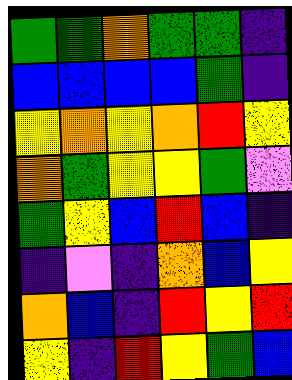[["green", "green", "orange", "green", "green", "indigo"], ["blue", "blue", "blue", "blue", "green", "indigo"], ["yellow", "orange", "yellow", "orange", "red", "yellow"], ["orange", "green", "yellow", "yellow", "green", "violet"], ["green", "yellow", "blue", "red", "blue", "indigo"], ["indigo", "violet", "indigo", "orange", "blue", "yellow"], ["orange", "blue", "indigo", "red", "yellow", "red"], ["yellow", "indigo", "red", "yellow", "green", "blue"]]